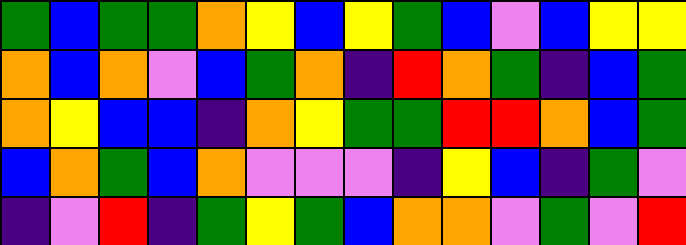[["green", "blue", "green", "green", "orange", "yellow", "blue", "yellow", "green", "blue", "violet", "blue", "yellow", "yellow"], ["orange", "blue", "orange", "violet", "blue", "green", "orange", "indigo", "red", "orange", "green", "indigo", "blue", "green"], ["orange", "yellow", "blue", "blue", "indigo", "orange", "yellow", "green", "green", "red", "red", "orange", "blue", "green"], ["blue", "orange", "green", "blue", "orange", "violet", "violet", "violet", "indigo", "yellow", "blue", "indigo", "green", "violet"], ["indigo", "violet", "red", "indigo", "green", "yellow", "green", "blue", "orange", "orange", "violet", "green", "violet", "red"]]